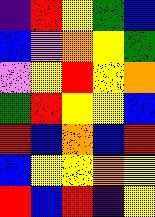[["indigo", "red", "yellow", "green", "blue"], ["blue", "violet", "orange", "yellow", "green"], ["violet", "yellow", "red", "yellow", "orange"], ["green", "red", "yellow", "yellow", "blue"], ["red", "blue", "orange", "blue", "red"], ["blue", "yellow", "yellow", "orange", "yellow"], ["red", "blue", "red", "indigo", "yellow"]]